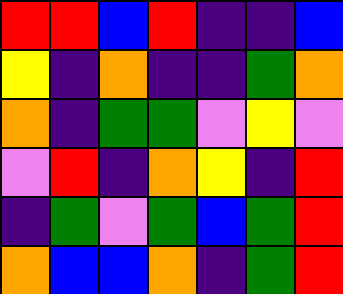[["red", "red", "blue", "red", "indigo", "indigo", "blue"], ["yellow", "indigo", "orange", "indigo", "indigo", "green", "orange"], ["orange", "indigo", "green", "green", "violet", "yellow", "violet"], ["violet", "red", "indigo", "orange", "yellow", "indigo", "red"], ["indigo", "green", "violet", "green", "blue", "green", "red"], ["orange", "blue", "blue", "orange", "indigo", "green", "red"]]